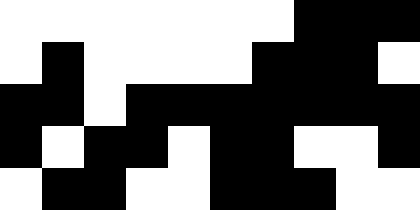[["white", "white", "white", "white", "white", "white", "white", "black", "black", "black"], ["white", "black", "white", "white", "white", "white", "black", "black", "black", "white"], ["black", "black", "white", "black", "black", "black", "black", "black", "black", "black"], ["black", "white", "black", "black", "white", "black", "black", "white", "white", "black"], ["white", "black", "black", "white", "white", "black", "black", "black", "white", "white"]]